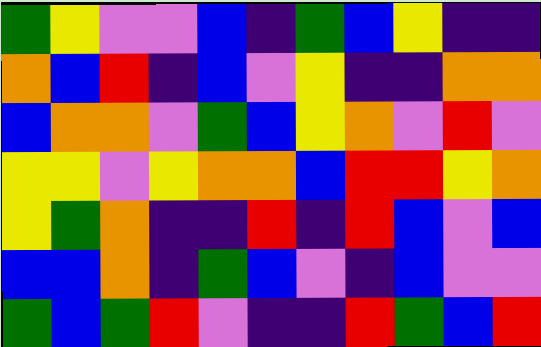[["green", "yellow", "violet", "violet", "blue", "indigo", "green", "blue", "yellow", "indigo", "indigo"], ["orange", "blue", "red", "indigo", "blue", "violet", "yellow", "indigo", "indigo", "orange", "orange"], ["blue", "orange", "orange", "violet", "green", "blue", "yellow", "orange", "violet", "red", "violet"], ["yellow", "yellow", "violet", "yellow", "orange", "orange", "blue", "red", "red", "yellow", "orange"], ["yellow", "green", "orange", "indigo", "indigo", "red", "indigo", "red", "blue", "violet", "blue"], ["blue", "blue", "orange", "indigo", "green", "blue", "violet", "indigo", "blue", "violet", "violet"], ["green", "blue", "green", "red", "violet", "indigo", "indigo", "red", "green", "blue", "red"]]